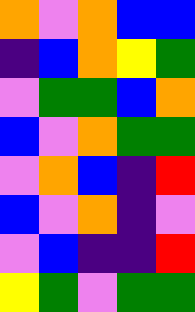[["orange", "violet", "orange", "blue", "blue"], ["indigo", "blue", "orange", "yellow", "green"], ["violet", "green", "green", "blue", "orange"], ["blue", "violet", "orange", "green", "green"], ["violet", "orange", "blue", "indigo", "red"], ["blue", "violet", "orange", "indigo", "violet"], ["violet", "blue", "indigo", "indigo", "red"], ["yellow", "green", "violet", "green", "green"]]